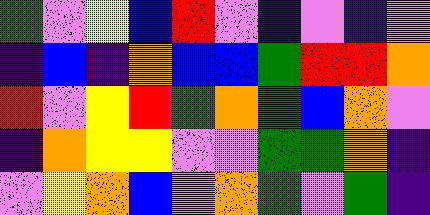[["green", "violet", "yellow", "blue", "red", "violet", "indigo", "violet", "indigo", "violet"], ["indigo", "blue", "indigo", "orange", "blue", "blue", "green", "red", "red", "orange"], ["red", "violet", "yellow", "red", "green", "orange", "green", "blue", "orange", "violet"], ["indigo", "orange", "yellow", "yellow", "violet", "violet", "green", "green", "orange", "indigo"], ["violet", "yellow", "orange", "blue", "violet", "orange", "green", "violet", "green", "indigo"]]